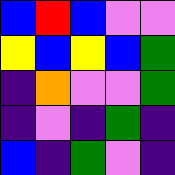[["blue", "red", "blue", "violet", "violet"], ["yellow", "blue", "yellow", "blue", "green"], ["indigo", "orange", "violet", "violet", "green"], ["indigo", "violet", "indigo", "green", "indigo"], ["blue", "indigo", "green", "violet", "indigo"]]